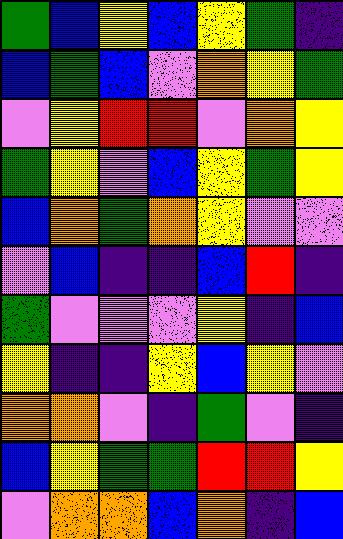[["green", "blue", "yellow", "blue", "yellow", "green", "indigo"], ["blue", "green", "blue", "violet", "orange", "yellow", "green"], ["violet", "yellow", "red", "red", "violet", "orange", "yellow"], ["green", "yellow", "violet", "blue", "yellow", "green", "yellow"], ["blue", "orange", "green", "orange", "yellow", "violet", "violet"], ["violet", "blue", "indigo", "indigo", "blue", "red", "indigo"], ["green", "violet", "violet", "violet", "yellow", "indigo", "blue"], ["yellow", "indigo", "indigo", "yellow", "blue", "yellow", "violet"], ["orange", "orange", "violet", "indigo", "green", "violet", "indigo"], ["blue", "yellow", "green", "green", "red", "red", "yellow"], ["violet", "orange", "orange", "blue", "orange", "indigo", "blue"]]